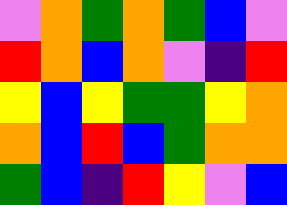[["violet", "orange", "green", "orange", "green", "blue", "violet"], ["red", "orange", "blue", "orange", "violet", "indigo", "red"], ["yellow", "blue", "yellow", "green", "green", "yellow", "orange"], ["orange", "blue", "red", "blue", "green", "orange", "orange"], ["green", "blue", "indigo", "red", "yellow", "violet", "blue"]]